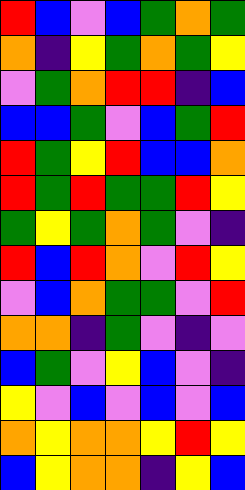[["red", "blue", "violet", "blue", "green", "orange", "green"], ["orange", "indigo", "yellow", "green", "orange", "green", "yellow"], ["violet", "green", "orange", "red", "red", "indigo", "blue"], ["blue", "blue", "green", "violet", "blue", "green", "red"], ["red", "green", "yellow", "red", "blue", "blue", "orange"], ["red", "green", "red", "green", "green", "red", "yellow"], ["green", "yellow", "green", "orange", "green", "violet", "indigo"], ["red", "blue", "red", "orange", "violet", "red", "yellow"], ["violet", "blue", "orange", "green", "green", "violet", "red"], ["orange", "orange", "indigo", "green", "violet", "indigo", "violet"], ["blue", "green", "violet", "yellow", "blue", "violet", "indigo"], ["yellow", "violet", "blue", "violet", "blue", "violet", "blue"], ["orange", "yellow", "orange", "orange", "yellow", "red", "yellow"], ["blue", "yellow", "orange", "orange", "indigo", "yellow", "blue"]]